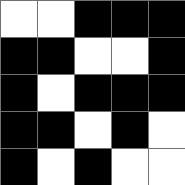[["white", "white", "black", "black", "black"], ["black", "black", "white", "white", "black"], ["black", "white", "black", "black", "black"], ["black", "black", "white", "black", "white"], ["black", "white", "black", "white", "white"]]